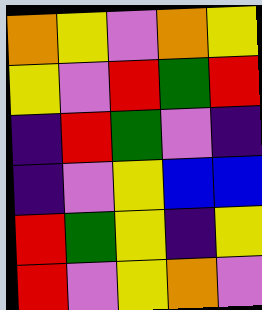[["orange", "yellow", "violet", "orange", "yellow"], ["yellow", "violet", "red", "green", "red"], ["indigo", "red", "green", "violet", "indigo"], ["indigo", "violet", "yellow", "blue", "blue"], ["red", "green", "yellow", "indigo", "yellow"], ["red", "violet", "yellow", "orange", "violet"]]